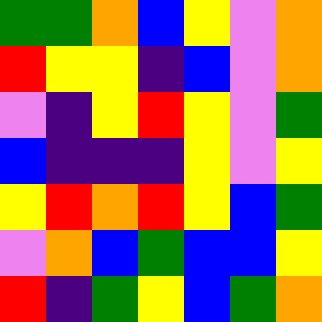[["green", "green", "orange", "blue", "yellow", "violet", "orange"], ["red", "yellow", "yellow", "indigo", "blue", "violet", "orange"], ["violet", "indigo", "yellow", "red", "yellow", "violet", "green"], ["blue", "indigo", "indigo", "indigo", "yellow", "violet", "yellow"], ["yellow", "red", "orange", "red", "yellow", "blue", "green"], ["violet", "orange", "blue", "green", "blue", "blue", "yellow"], ["red", "indigo", "green", "yellow", "blue", "green", "orange"]]